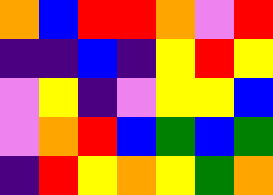[["orange", "blue", "red", "red", "orange", "violet", "red"], ["indigo", "indigo", "blue", "indigo", "yellow", "red", "yellow"], ["violet", "yellow", "indigo", "violet", "yellow", "yellow", "blue"], ["violet", "orange", "red", "blue", "green", "blue", "green"], ["indigo", "red", "yellow", "orange", "yellow", "green", "orange"]]